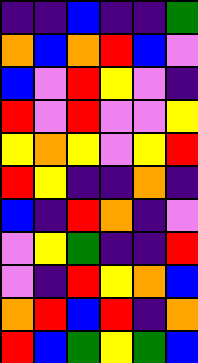[["indigo", "indigo", "blue", "indigo", "indigo", "green"], ["orange", "blue", "orange", "red", "blue", "violet"], ["blue", "violet", "red", "yellow", "violet", "indigo"], ["red", "violet", "red", "violet", "violet", "yellow"], ["yellow", "orange", "yellow", "violet", "yellow", "red"], ["red", "yellow", "indigo", "indigo", "orange", "indigo"], ["blue", "indigo", "red", "orange", "indigo", "violet"], ["violet", "yellow", "green", "indigo", "indigo", "red"], ["violet", "indigo", "red", "yellow", "orange", "blue"], ["orange", "red", "blue", "red", "indigo", "orange"], ["red", "blue", "green", "yellow", "green", "blue"]]